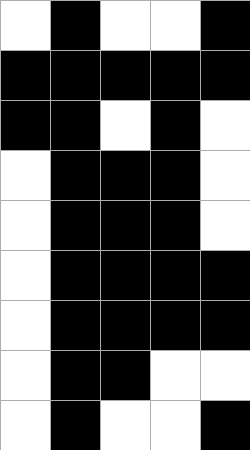[["white", "black", "white", "white", "black"], ["black", "black", "black", "black", "black"], ["black", "black", "white", "black", "white"], ["white", "black", "black", "black", "white"], ["white", "black", "black", "black", "white"], ["white", "black", "black", "black", "black"], ["white", "black", "black", "black", "black"], ["white", "black", "black", "white", "white"], ["white", "black", "white", "white", "black"]]